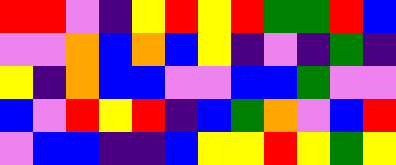[["red", "red", "violet", "indigo", "yellow", "red", "yellow", "red", "green", "green", "red", "blue"], ["violet", "violet", "orange", "blue", "orange", "blue", "yellow", "indigo", "violet", "indigo", "green", "indigo"], ["yellow", "indigo", "orange", "blue", "blue", "violet", "violet", "blue", "blue", "green", "violet", "violet"], ["blue", "violet", "red", "yellow", "red", "indigo", "blue", "green", "orange", "violet", "blue", "red"], ["violet", "blue", "blue", "indigo", "indigo", "blue", "yellow", "yellow", "red", "yellow", "green", "yellow"]]